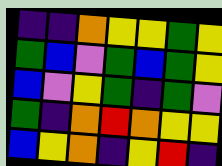[["indigo", "indigo", "orange", "yellow", "yellow", "green", "yellow"], ["green", "blue", "violet", "green", "blue", "green", "yellow"], ["blue", "violet", "yellow", "green", "indigo", "green", "violet"], ["green", "indigo", "orange", "red", "orange", "yellow", "yellow"], ["blue", "yellow", "orange", "indigo", "yellow", "red", "indigo"]]